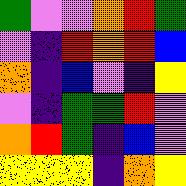[["green", "violet", "violet", "orange", "red", "green"], ["violet", "indigo", "red", "orange", "red", "blue"], ["orange", "indigo", "blue", "violet", "indigo", "yellow"], ["violet", "indigo", "green", "green", "red", "violet"], ["orange", "red", "green", "indigo", "blue", "violet"], ["yellow", "yellow", "yellow", "indigo", "orange", "yellow"]]